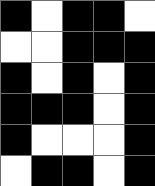[["black", "white", "black", "black", "white"], ["white", "white", "black", "black", "black"], ["black", "white", "black", "white", "black"], ["black", "black", "black", "white", "black"], ["black", "white", "white", "white", "black"], ["white", "black", "black", "white", "black"]]